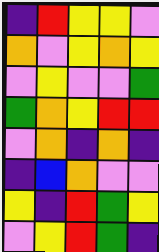[["indigo", "red", "yellow", "yellow", "violet"], ["orange", "violet", "yellow", "orange", "yellow"], ["violet", "yellow", "violet", "violet", "green"], ["green", "orange", "yellow", "red", "red"], ["violet", "orange", "indigo", "orange", "indigo"], ["indigo", "blue", "orange", "violet", "violet"], ["yellow", "indigo", "red", "green", "yellow"], ["violet", "yellow", "red", "green", "indigo"]]